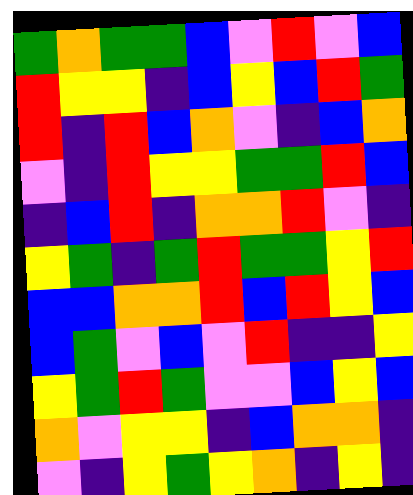[["green", "orange", "green", "green", "blue", "violet", "red", "violet", "blue"], ["red", "yellow", "yellow", "indigo", "blue", "yellow", "blue", "red", "green"], ["red", "indigo", "red", "blue", "orange", "violet", "indigo", "blue", "orange"], ["violet", "indigo", "red", "yellow", "yellow", "green", "green", "red", "blue"], ["indigo", "blue", "red", "indigo", "orange", "orange", "red", "violet", "indigo"], ["yellow", "green", "indigo", "green", "red", "green", "green", "yellow", "red"], ["blue", "blue", "orange", "orange", "red", "blue", "red", "yellow", "blue"], ["blue", "green", "violet", "blue", "violet", "red", "indigo", "indigo", "yellow"], ["yellow", "green", "red", "green", "violet", "violet", "blue", "yellow", "blue"], ["orange", "violet", "yellow", "yellow", "indigo", "blue", "orange", "orange", "indigo"], ["violet", "indigo", "yellow", "green", "yellow", "orange", "indigo", "yellow", "indigo"]]